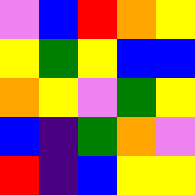[["violet", "blue", "red", "orange", "yellow"], ["yellow", "green", "yellow", "blue", "blue"], ["orange", "yellow", "violet", "green", "yellow"], ["blue", "indigo", "green", "orange", "violet"], ["red", "indigo", "blue", "yellow", "yellow"]]